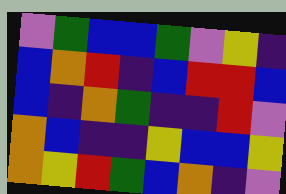[["violet", "green", "blue", "blue", "green", "violet", "yellow", "indigo"], ["blue", "orange", "red", "indigo", "blue", "red", "red", "blue"], ["blue", "indigo", "orange", "green", "indigo", "indigo", "red", "violet"], ["orange", "blue", "indigo", "indigo", "yellow", "blue", "blue", "yellow"], ["orange", "yellow", "red", "green", "blue", "orange", "indigo", "violet"]]